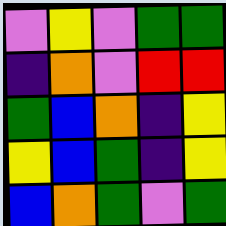[["violet", "yellow", "violet", "green", "green"], ["indigo", "orange", "violet", "red", "red"], ["green", "blue", "orange", "indigo", "yellow"], ["yellow", "blue", "green", "indigo", "yellow"], ["blue", "orange", "green", "violet", "green"]]